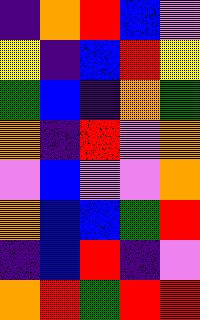[["indigo", "orange", "red", "blue", "violet"], ["yellow", "indigo", "blue", "red", "yellow"], ["green", "blue", "indigo", "orange", "green"], ["orange", "indigo", "red", "violet", "orange"], ["violet", "blue", "violet", "violet", "orange"], ["orange", "blue", "blue", "green", "red"], ["indigo", "blue", "red", "indigo", "violet"], ["orange", "red", "green", "red", "red"]]